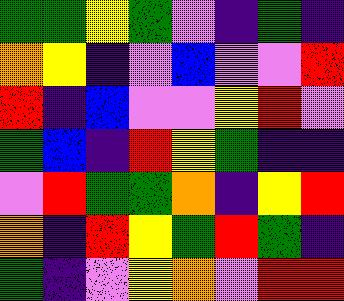[["green", "green", "yellow", "green", "violet", "indigo", "green", "indigo"], ["orange", "yellow", "indigo", "violet", "blue", "violet", "violet", "red"], ["red", "indigo", "blue", "violet", "violet", "yellow", "red", "violet"], ["green", "blue", "indigo", "red", "yellow", "green", "indigo", "indigo"], ["violet", "red", "green", "green", "orange", "indigo", "yellow", "red"], ["orange", "indigo", "red", "yellow", "green", "red", "green", "indigo"], ["green", "indigo", "violet", "yellow", "orange", "violet", "red", "red"]]